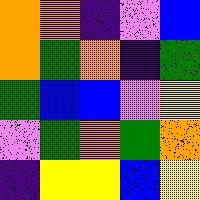[["orange", "orange", "indigo", "violet", "blue"], ["orange", "green", "orange", "indigo", "green"], ["green", "blue", "blue", "violet", "yellow"], ["violet", "green", "orange", "green", "orange"], ["indigo", "yellow", "yellow", "blue", "yellow"]]